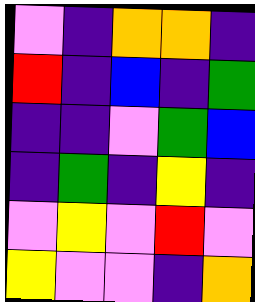[["violet", "indigo", "orange", "orange", "indigo"], ["red", "indigo", "blue", "indigo", "green"], ["indigo", "indigo", "violet", "green", "blue"], ["indigo", "green", "indigo", "yellow", "indigo"], ["violet", "yellow", "violet", "red", "violet"], ["yellow", "violet", "violet", "indigo", "orange"]]